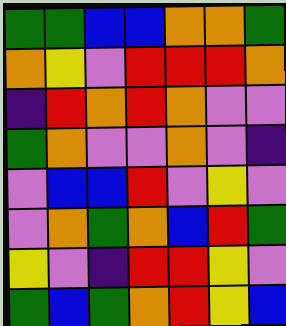[["green", "green", "blue", "blue", "orange", "orange", "green"], ["orange", "yellow", "violet", "red", "red", "red", "orange"], ["indigo", "red", "orange", "red", "orange", "violet", "violet"], ["green", "orange", "violet", "violet", "orange", "violet", "indigo"], ["violet", "blue", "blue", "red", "violet", "yellow", "violet"], ["violet", "orange", "green", "orange", "blue", "red", "green"], ["yellow", "violet", "indigo", "red", "red", "yellow", "violet"], ["green", "blue", "green", "orange", "red", "yellow", "blue"]]